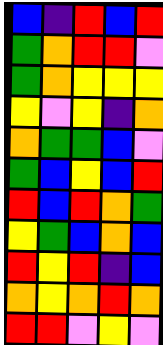[["blue", "indigo", "red", "blue", "red"], ["green", "orange", "red", "red", "violet"], ["green", "orange", "yellow", "yellow", "yellow"], ["yellow", "violet", "yellow", "indigo", "orange"], ["orange", "green", "green", "blue", "violet"], ["green", "blue", "yellow", "blue", "red"], ["red", "blue", "red", "orange", "green"], ["yellow", "green", "blue", "orange", "blue"], ["red", "yellow", "red", "indigo", "blue"], ["orange", "yellow", "orange", "red", "orange"], ["red", "red", "violet", "yellow", "violet"]]